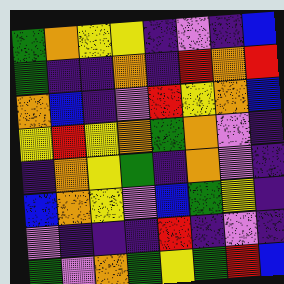[["green", "orange", "yellow", "yellow", "indigo", "violet", "indigo", "blue"], ["green", "indigo", "indigo", "orange", "indigo", "red", "orange", "red"], ["orange", "blue", "indigo", "violet", "red", "yellow", "orange", "blue"], ["yellow", "red", "yellow", "orange", "green", "orange", "violet", "indigo"], ["indigo", "orange", "yellow", "green", "indigo", "orange", "violet", "indigo"], ["blue", "orange", "yellow", "violet", "blue", "green", "yellow", "indigo"], ["violet", "indigo", "indigo", "indigo", "red", "indigo", "violet", "indigo"], ["green", "violet", "orange", "green", "yellow", "green", "red", "blue"]]